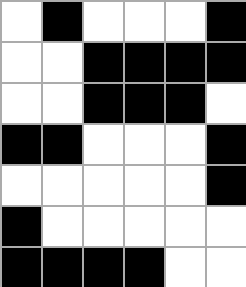[["white", "black", "white", "white", "white", "black"], ["white", "white", "black", "black", "black", "black"], ["white", "white", "black", "black", "black", "white"], ["black", "black", "white", "white", "white", "black"], ["white", "white", "white", "white", "white", "black"], ["black", "white", "white", "white", "white", "white"], ["black", "black", "black", "black", "white", "white"]]